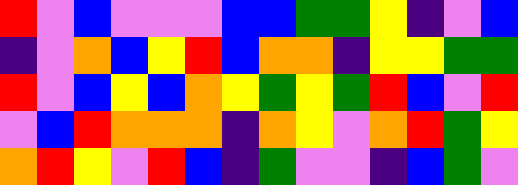[["red", "violet", "blue", "violet", "violet", "violet", "blue", "blue", "green", "green", "yellow", "indigo", "violet", "blue"], ["indigo", "violet", "orange", "blue", "yellow", "red", "blue", "orange", "orange", "indigo", "yellow", "yellow", "green", "green"], ["red", "violet", "blue", "yellow", "blue", "orange", "yellow", "green", "yellow", "green", "red", "blue", "violet", "red"], ["violet", "blue", "red", "orange", "orange", "orange", "indigo", "orange", "yellow", "violet", "orange", "red", "green", "yellow"], ["orange", "red", "yellow", "violet", "red", "blue", "indigo", "green", "violet", "violet", "indigo", "blue", "green", "violet"]]